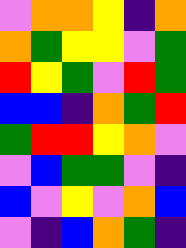[["violet", "orange", "orange", "yellow", "indigo", "orange"], ["orange", "green", "yellow", "yellow", "violet", "green"], ["red", "yellow", "green", "violet", "red", "green"], ["blue", "blue", "indigo", "orange", "green", "red"], ["green", "red", "red", "yellow", "orange", "violet"], ["violet", "blue", "green", "green", "violet", "indigo"], ["blue", "violet", "yellow", "violet", "orange", "blue"], ["violet", "indigo", "blue", "orange", "green", "indigo"]]